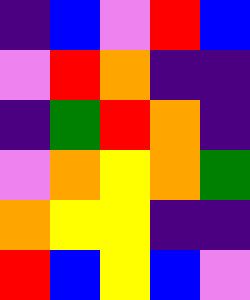[["indigo", "blue", "violet", "red", "blue"], ["violet", "red", "orange", "indigo", "indigo"], ["indigo", "green", "red", "orange", "indigo"], ["violet", "orange", "yellow", "orange", "green"], ["orange", "yellow", "yellow", "indigo", "indigo"], ["red", "blue", "yellow", "blue", "violet"]]